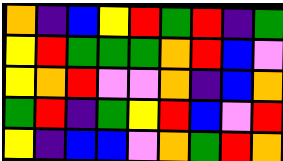[["orange", "indigo", "blue", "yellow", "red", "green", "red", "indigo", "green"], ["yellow", "red", "green", "green", "green", "orange", "red", "blue", "violet"], ["yellow", "orange", "red", "violet", "violet", "orange", "indigo", "blue", "orange"], ["green", "red", "indigo", "green", "yellow", "red", "blue", "violet", "red"], ["yellow", "indigo", "blue", "blue", "violet", "orange", "green", "red", "orange"]]